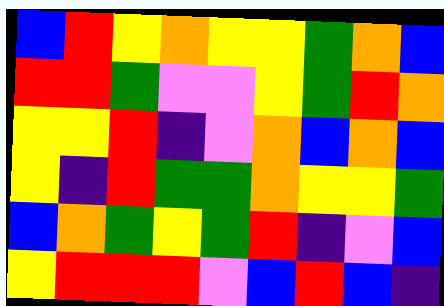[["blue", "red", "yellow", "orange", "yellow", "yellow", "green", "orange", "blue"], ["red", "red", "green", "violet", "violet", "yellow", "green", "red", "orange"], ["yellow", "yellow", "red", "indigo", "violet", "orange", "blue", "orange", "blue"], ["yellow", "indigo", "red", "green", "green", "orange", "yellow", "yellow", "green"], ["blue", "orange", "green", "yellow", "green", "red", "indigo", "violet", "blue"], ["yellow", "red", "red", "red", "violet", "blue", "red", "blue", "indigo"]]